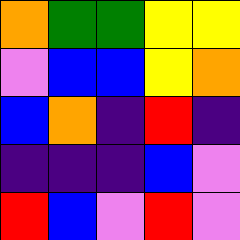[["orange", "green", "green", "yellow", "yellow"], ["violet", "blue", "blue", "yellow", "orange"], ["blue", "orange", "indigo", "red", "indigo"], ["indigo", "indigo", "indigo", "blue", "violet"], ["red", "blue", "violet", "red", "violet"]]